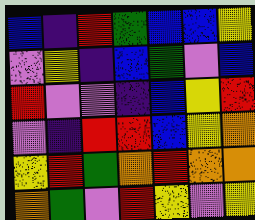[["blue", "indigo", "red", "green", "blue", "blue", "yellow"], ["violet", "yellow", "indigo", "blue", "green", "violet", "blue"], ["red", "violet", "violet", "indigo", "blue", "yellow", "red"], ["violet", "indigo", "red", "red", "blue", "yellow", "orange"], ["yellow", "red", "green", "orange", "red", "orange", "orange"], ["orange", "green", "violet", "red", "yellow", "violet", "yellow"]]